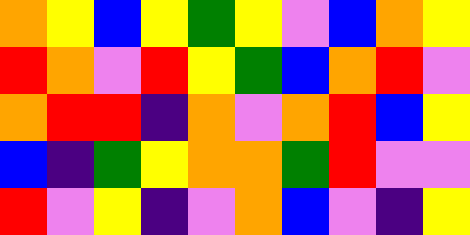[["orange", "yellow", "blue", "yellow", "green", "yellow", "violet", "blue", "orange", "yellow"], ["red", "orange", "violet", "red", "yellow", "green", "blue", "orange", "red", "violet"], ["orange", "red", "red", "indigo", "orange", "violet", "orange", "red", "blue", "yellow"], ["blue", "indigo", "green", "yellow", "orange", "orange", "green", "red", "violet", "violet"], ["red", "violet", "yellow", "indigo", "violet", "orange", "blue", "violet", "indigo", "yellow"]]